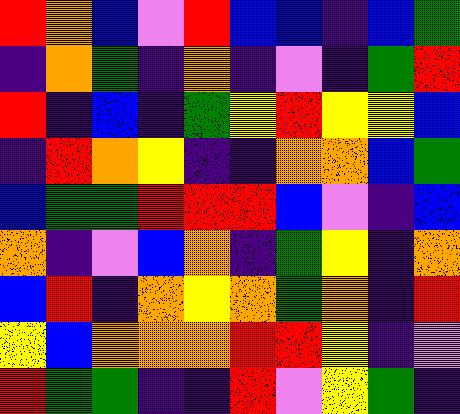[["red", "orange", "blue", "violet", "red", "blue", "blue", "indigo", "blue", "green"], ["indigo", "orange", "green", "indigo", "orange", "indigo", "violet", "indigo", "green", "red"], ["red", "indigo", "blue", "indigo", "green", "yellow", "red", "yellow", "yellow", "blue"], ["indigo", "red", "orange", "yellow", "indigo", "indigo", "orange", "orange", "blue", "green"], ["blue", "green", "green", "red", "red", "red", "blue", "violet", "indigo", "blue"], ["orange", "indigo", "violet", "blue", "orange", "indigo", "green", "yellow", "indigo", "orange"], ["blue", "red", "indigo", "orange", "yellow", "orange", "green", "orange", "indigo", "red"], ["yellow", "blue", "orange", "orange", "orange", "red", "red", "yellow", "indigo", "violet"], ["red", "green", "green", "indigo", "indigo", "red", "violet", "yellow", "green", "indigo"]]